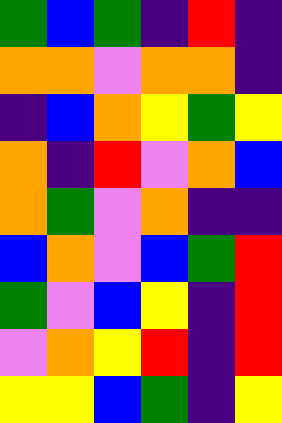[["green", "blue", "green", "indigo", "red", "indigo"], ["orange", "orange", "violet", "orange", "orange", "indigo"], ["indigo", "blue", "orange", "yellow", "green", "yellow"], ["orange", "indigo", "red", "violet", "orange", "blue"], ["orange", "green", "violet", "orange", "indigo", "indigo"], ["blue", "orange", "violet", "blue", "green", "red"], ["green", "violet", "blue", "yellow", "indigo", "red"], ["violet", "orange", "yellow", "red", "indigo", "red"], ["yellow", "yellow", "blue", "green", "indigo", "yellow"]]